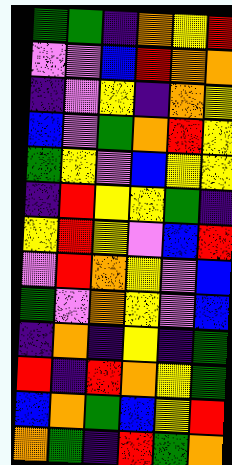[["green", "green", "indigo", "orange", "yellow", "red"], ["violet", "violet", "blue", "red", "orange", "orange"], ["indigo", "violet", "yellow", "indigo", "orange", "yellow"], ["blue", "violet", "green", "orange", "red", "yellow"], ["green", "yellow", "violet", "blue", "yellow", "yellow"], ["indigo", "red", "yellow", "yellow", "green", "indigo"], ["yellow", "red", "yellow", "violet", "blue", "red"], ["violet", "red", "orange", "yellow", "violet", "blue"], ["green", "violet", "orange", "yellow", "violet", "blue"], ["indigo", "orange", "indigo", "yellow", "indigo", "green"], ["red", "indigo", "red", "orange", "yellow", "green"], ["blue", "orange", "green", "blue", "yellow", "red"], ["orange", "green", "indigo", "red", "green", "orange"]]